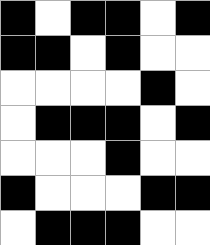[["black", "white", "black", "black", "white", "black"], ["black", "black", "white", "black", "white", "white"], ["white", "white", "white", "white", "black", "white"], ["white", "black", "black", "black", "white", "black"], ["white", "white", "white", "black", "white", "white"], ["black", "white", "white", "white", "black", "black"], ["white", "black", "black", "black", "white", "white"]]